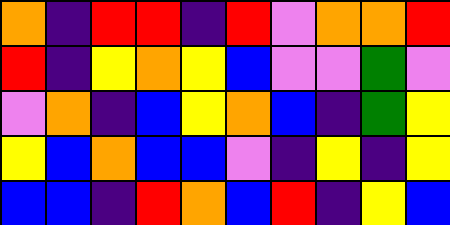[["orange", "indigo", "red", "red", "indigo", "red", "violet", "orange", "orange", "red"], ["red", "indigo", "yellow", "orange", "yellow", "blue", "violet", "violet", "green", "violet"], ["violet", "orange", "indigo", "blue", "yellow", "orange", "blue", "indigo", "green", "yellow"], ["yellow", "blue", "orange", "blue", "blue", "violet", "indigo", "yellow", "indigo", "yellow"], ["blue", "blue", "indigo", "red", "orange", "blue", "red", "indigo", "yellow", "blue"]]